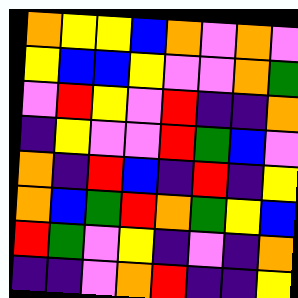[["orange", "yellow", "yellow", "blue", "orange", "violet", "orange", "violet"], ["yellow", "blue", "blue", "yellow", "violet", "violet", "orange", "green"], ["violet", "red", "yellow", "violet", "red", "indigo", "indigo", "orange"], ["indigo", "yellow", "violet", "violet", "red", "green", "blue", "violet"], ["orange", "indigo", "red", "blue", "indigo", "red", "indigo", "yellow"], ["orange", "blue", "green", "red", "orange", "green", "yellow", "blue"], ["red", "green", "violet", "yellow", "indigo", "violet", "indigo", "orange"], ["indigo", "indigo", "violet", "orange", "red", "indigo", "indigo", "yellow"]]